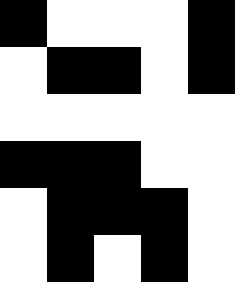[["black", "white", "white", "white", "black"], ["white", "black", "black", "white", "black"], ["white", "white", "white", "white", "white"], ["black", "black", "black", "white", "white"], ["white", "black", "black", "black", "white"], ["white", "black", "white", "black", "white"]]